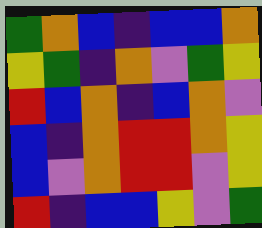[["green", "orange", "blue", "indigo", "blue", "blue", "orange"], ["yellow", "green", "indigo", "orange", "violet", "green", "yellow"], ["red", "blue", "orange", "indigo", "blue", "orange", "violet"], ["blue", "indigo", "orange", "red", "red", "orange", "yellow"], ["blue", "violet", "orange", "red", "red", "violet", "yellow"], ["red", "indigo", "blue", "blue", "yellow", "violet", "green"]]